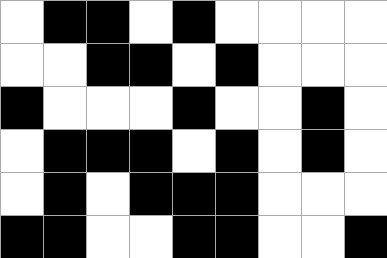[["white", "black", "black", "white", "black", "white", "white", "white", "white"], ["white", "white", "black", "black", "white", "black", "white", "white", "white"], ["black", "white", "white", "white", "black", "white", "white", "black", "white"], ["white", "black", "black", "black", "white", "black", "white", "black", "white"], ["white", "black", "white", "black", "black", "black", "white", "white", "white"], ["black", "black", "white", "white", "black", "black", "white", "white", "black"]]